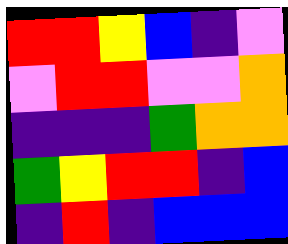[["red", "red", "yellow", "blue", "indigo", "violet"], ["violet", "red", "red", "violet", "violet", "orange"], ["indigo", "indigo", "indigo", "green", "orange", "orange"], ["green", "yellow", "red", "red", "indigo", "blue"], ["indigo", "red", "indigo", "blue", "blue", "blue"]]